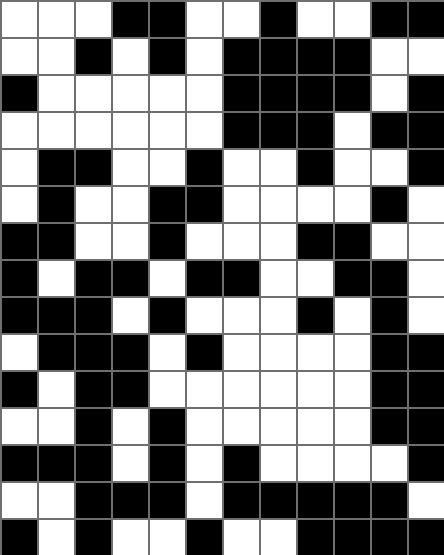[["white", "white", "white", "black", "black", "white", "white", "black", "white", "white", "black", "black"], ["white", "white", "black", "white", "black", "white", "black", "black", "black", "black", "white", "white"], ["black", "white", "white", "white", "white", "white", "black", "black", "black", "black", "white", "black"], ["white", "white", "white", "white", "white", "white", "black", "black", "black", "white", "black", "black"], ["white", "black", "black", "white", "white", "black", "white", "white", "black", "white", "white", "black"], ["white", "black", "white", "white", "black", "black", "white", "white", "white", "white", "black", "white"], ["black", "black", "white", "white", "black", "white", "white", "white", "black", "black", "white", "white"], ["black", "white", "black", "black", "white", "black", "black", "white", "white", "black", "black", "white"], ["black", "black", "black", "white", "black", "white", "white", "white", "black", "white", "black", "white"], ["white", "black", "black", "black", "white", "black", "white", "white", "white", "white", "black", "black"], ["black", "white", "black", "black", "white", "white", "white", "white", "white", "white", "black", "black"], ["white", "white", "black", "white", "black", "white", "white", "white", "white", "white", "black", "black"], ["black", "black", "black", "white", "black", "white", "black", "white", "white", "white", "white", "black"], ["white", "white", "black", "black", "black", "white", "black", "black", "black", "black", "black", "white"], ["black", "white", "black", "white", "white", "black", "white", "white", "black", "black", "black", "black"]]